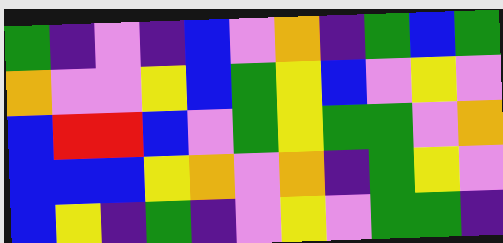[["green", "indigo", "violet", "indigo", "blue", "violet", "orange", "indigo", "green", "blue", "green"], ["orange", "violet", "violet", "yellow", "blue", "green", "yellow", "blue", "violet", "yellow", "violet"], ["blue", "red", "red", "blue", "violet", "green", "yellow", "green", "green", "violet", "orange"], ["blue", "blue", "blue", "yellow", "orange", "violet", "orange", "indigo", "green", "yellow", "violet"], ["blue", "yellow", "indigo", "green", "indigo", "violet", "yellow", "violet", "green", "green", "indigo"]]